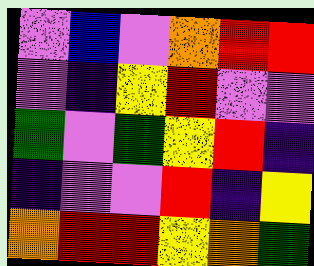[["violet", "blue", "violet", "orange", "red", "red"], ["violet", "indigo", "yellow", "red", "violet", "violet"], ["green", "violet", "green", "yellow", "red", "indigo"], ["indigo", "violet", "violet", "red", "indigo", "yellow"], ["orange", "red", "red", "yellow", "orange", "green"]]